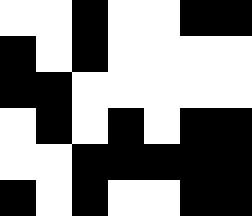[["white", "white", "black", "white", "white", "black", "black"], ["black", "white", "black", "white", "white", "white", "white"], ["black", "black", "white", "white", "white", "white", "white"], ["white", "black", "white", "black", "white", "black", "black"], ["white", "white", "black", "black", "black", "black", "black"], ["black", "white", "black", "white", "white", "black", "black"]]